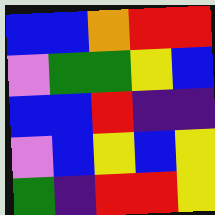[["blue", "blue", "orange", "red", "red"], ["violet", "green", "green", "yellow", "blue"], ["blue", "blue", "red", "indigo", "indigo"], ["violet", "blue", "yellow", "blue", "yellow"], ["green", "indigo", "red", "red", "yellow"]]